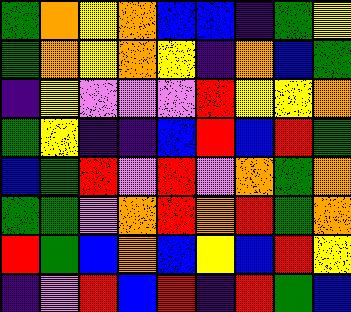[["green", "orange", "yellow", "orange", "blue", "blue", "indigo", "green", "yellow"], ["green", "orange", "yellow", "orange", "yellow", "indigo", "orange", "blue", "green"], ["indigo", "yellow", "violet", "violet", "violet", "red", "yellow", "yellow", "orange"], ["green", "yellow", "indigo", "indigo", "blue", "red", "blue", "red", "green"], ["blue", "green", "red", "violet", "red", "violet", "orange", "green", "orange"], ["green", "green", "violet", "orange", "red", "orange", "red", "green", "orange"], ["red", "green", "blue", "orange", "blue", "yellow", "blue", "red", "yellow"], ["indigo", "violet", "red", "blue", "red", "indigo", "red", "green", "blue"]]